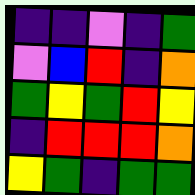[["indigo", "indigo", "violet", "indigo", "green"], ["violet", "blue", "red", "indigo", "orange"], ["green", "yellow", "green", "red", "yellow"], ["indigo", "red", "red", "red", "orange"], ["yellow", "green", "indigo", "green", "green"]]